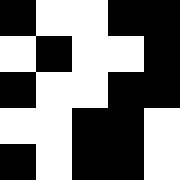[["black", "white", "white", "black", "black"], ["white", "black", "white", "white", "black"], ["black", "white", "white", "black", "black"], ["white", "white", "black", "black", "white"], ["black", "white", "black", "black", "white"]]